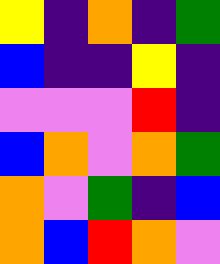[["yellow", "indigo", "orange", "indigo", "green"], ["blue", "indigo", "indigo", "yellow", "indigo"], ["violet", "violet", "violet", "red", "indigo"], ["blue", "orange", "violet", "orange", "green"], ["orange", "violet", "green", "indigo", "blue"], ["orange", "blue", "red", "orange", "violet"]]